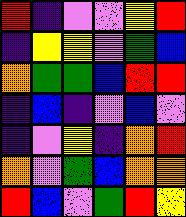[["red", "indigo", "violet", "violet", "yellow", "red"], ["indigo", "yellow", "yellow", "violet", "green", "blue"], ["orange", "green", "green", "blue", "red", "red"], ["indigo", "blue", "indigo", "violet", "blue", "violet"], ["indigo", "violet", "yellow", "indigo", "orange", "red"], ["orange", "violet", "green", "blue", "orange", "orange"], ["red", "blue", "violet", "green", "red", "yellow"]]